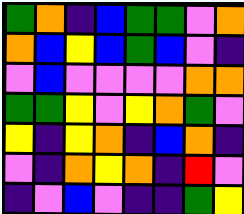[["green", "orange", "indigo", "blue", "green", "green", "violet", "orange"], ["orange", "blue", "yellow", "blue", "green", "blue", "violet", "indigo"], ["violet", "blue", "violet", "violet", "violet", "violet", "orange", "orange"], ["green", "green", "yellow", "violet", "yellow", "orange", "green", "violet"], ["yellow", "indigo", "yellow", "orange", "indigo", "blue", "orange", "indigo"], ["violet", "indigo", "orange", "yellow", "orange", "indigo", "red", "violet"], ["indigo", "violet", "blue", "violet", "indigo", "indigo", "green", "yellow"]]